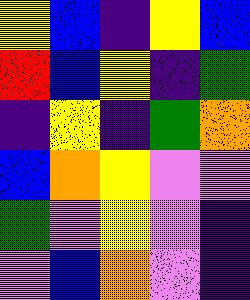[["yellow", "blue", "indigo", "yellow", "blue"], ["red", "blue", "yellow", "indigo", "green"], ["indigo", "yellow", "indigo", "green", "orange"], ["blue", "orange", "yellow", "violet", "violet"], ["green", "violet", "yellow", "violet", "indigo"], ["violet", "blue", "orange", "violet", "indigo"]]